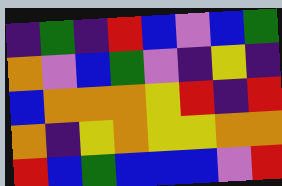[["indigo", "green", "indigo", "red", "blue", "violet", "blue", "green"], ["orange", "violet", "blue", "green", "violet", "indigo", "yellow", "indigo"], ["blue", "orange", "orange", "orange", "yellow", "red", "indigo", "red"], ["orange", "indigo", "yellow", "orange", "yellow", "yellow", "orange", "orange"], ["red", "blue", "green", "blue", "blue", "blue", "violet", "red"]]